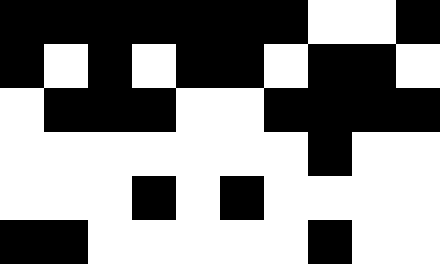[["black", "black", "black", "black", "black", "black", "black", "white", "white", "black"], ["black", "white", "black", "white", "black", "black", "white", "black", "black", "white"], ["white", "black", "black", "black", "white", "white", "black", "black", "black", "black"], ["white", "white", "white", "white", "white", "white", "white", "black", "white", "white"], ["white", "white", "white", "black", "white", "black", "white", "white", "white", "white"], ["black", "black", "white", "white", "white", "white", "white", "black", "white", "white"]]